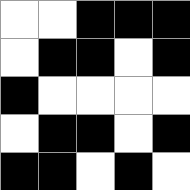[["white", "white", "black", "black", "black"], ["white", "black", "black", "white", "black"], ["black", "white", "white", "white", "white"], ["white", "black", "black", "white", "black"], ["black", "black", "white", "black", "white"]]